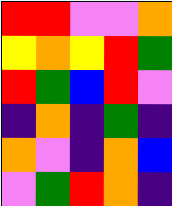[["red", "red", "violet", "violet", "orange"], ["yellow", "orange", "yellow", "red", "green"], ["red", "green", "blue", "red", "violet"], ["indigo", "orange", "indigo", "green", "indigo"], ["orange", "violet", "indigo", "orange", "blue"], ["violet", "green", "red", "orange", "indigo"]]